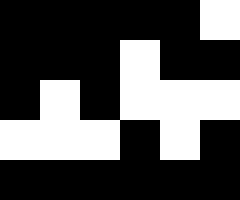[["black", "black", "black", "black", "black", "white"], ["black", "black", "black", "white", "black", "black"], ["black", "white", "black", "white", "white", "white"], ["white", "white", "white", "black", "white", "black"], ["black", "black", "black", "black", "black", "black"]]